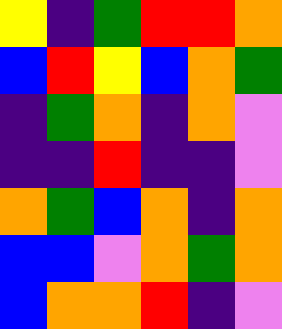[["yellow", "indigo", "green", "red", "red", "orange"], ["blue", "red", "yellow", "blue", "orange", "green"], ["indigo", "green", "orange", "indigo", "orange", "violet"], ["indigo", "indigo", "red", "indigo", "indigo", "violet"], ["orange", "green", "blue", "orange", "indigo", "orange"], ["blue", "blue", "violet", "orange", "green", "orange"], ["blue", "orange", "orange", "red", "indigo", "violet"]]